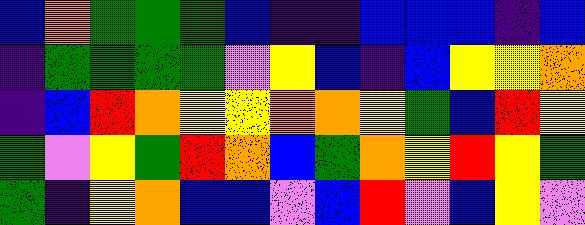[["blue", "orange", "green", "green", "green", "blue", "indigo", "indigo", "blue", "blue", "blue", "indigo", "blue"], ["indigo", "green", "green", "green", "green", "violet", "yellow", "blue", "indigo", "blue", "yellow", "yellow", "orange"], ["indigo", "blue", "red", "orange", "yellow", "yellow", "orange", "orange", "yellow", "green", "blue", "red", "yellow"], ["green", "violet", "yellow", "green", "red", "orange", "blue", "green", "orange", "yellow", "red", "yellow", "green"], ["green", "indigo", "yellow", "orange", "blue", "blue", "violet", "blue", "red", "violet", "blue", "yellow", "violet"]]